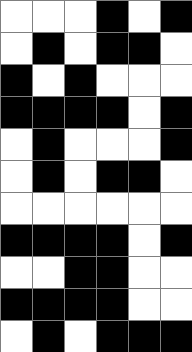[["white", "white", "white", "black", "white", "black"], ["white", "black", "white", "black", "black", "white"], ["black", "white", "black", "white", "white", "white"], ["black", "black", "black", "black", "white", "black"], ["white", "black", "white", "white", "white", "black"], ["white", "black", "white", "black", "black", "white"], ["white", "white", "white", "white", "white", "white"], ["black", "black", "black", "black", "white", "black"], ["white", "white", "black", "black", "white", "white"], ["black", "black", "black", "black", "white", "white"], ["white", "black", "white", "black", "black", "black"]]